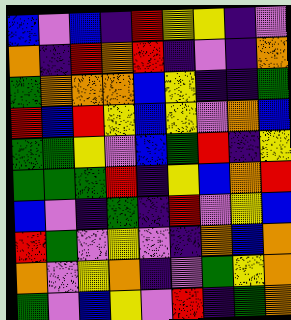[["blue", "violet", "blue", "indigo", "red", "yellow", "yellow", "indigo", "violet"], ["orange", "indigo", "red", "orange", "red", "indigo", "violet", "indigo", "orange"], ["green", "orange", "orange", "orange", "blue", "yellow", "indigo", "indigo", "green"], ["red", "blue", "red", "yellow", "blue", "yellow", "violet", "orange", "blue"], ["green", "green", "yellow", "violet", "blue", "green", "red", "indigo", "yellow"], ["green", "green", "green", "red", "indigo", "yellow", "blue", "orange", "red"], ["blue", "violet", "indigo", "green", "indigo", "red", "violet", "yellow", "blue"], ["red", "green", "violet", "yellow", "violet", "indigo", "orange", "blue", "orange"], ["orange", "violet", "yellow", "orange", "indigo", "violet", "green", "yellow", "orange"], ["green", "violet", "blue", "yellow", "violet", "red", "indigo", "green", "orange"]]